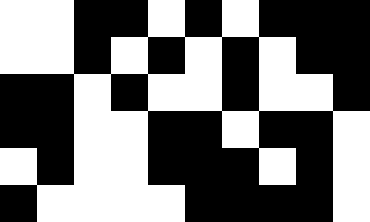[["white", "white", "black", "black", "white", "black", "white", "black", "black", "black"], ["white", "white", "black", "white", "black", "white", "black", "white", "black", "black"], ["black", "black", "white", "black", "white", "white", "black", "white", "white", "black"], ["black", "black", "white", "white", "black", "black", "white", "black", "black", "white"], ["white", "black", "white", "white", "black", "black", "black", "white", "black", "white"], ["black", "white", "white", "white", "white", "black", "black", "black", "black", "white"]]